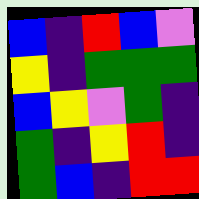[["blue", "indigo", "red", "blue", "violet"], ["yellow", "indigo", "green", "green", "green"], ["blue", "yellow", "violet", "green", "indigo"], ["green", "indigo", "yellow", "red", "indigo"], ["green", "blue", "indigo", "red", "red"]]